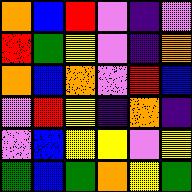[["orange", "blue", "red", "violet", "indigo", "violet"], ["red", "green", "yellow", "violet", "indigo", "orange"], ["orange", "blue", "orange", "violet", "red", "blue"], ["violet", "red", "yellow", "indigo", "orange", "indigo"], ["violet", "blue", "yellow", "yellow", "violet", "yellow"], ["green", "blue", "green", "orange", "yellow", "green"]]